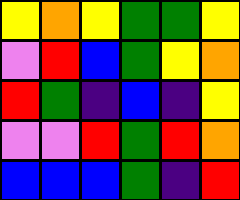[["yellow", "orange", "yellow", "green", "green", "yellow"], ["violet", "red", "blue", "green", "yellow", "orange"], ["red", "green", "indigo", "blue", "indigo", "yellow"], ["violet", "violet", "red", "green", "red", "orange"], ["blue", "blue", "blue", "green", "indigo", "red"]]